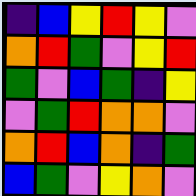[["indigo", "blue", "yellow", "red", "yellow", "violet"], ["orange", "red", "green", "violet", "yellow", "red"], ["green", "violet", "blue", "green", "indigo", "yellow"], ["violet", "green", "red", "orange", "orange", "violet"], ["orange", "red", "blue", "orange", "indigo", "green"], ["blue", "green", "violet", "yellow", "orange", "violet"]]